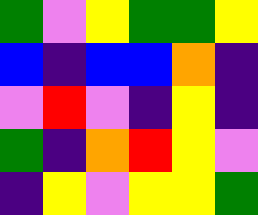[["green", "violet", "yellow", "green", "green", "yellow"], ["blue", "indigo", "blue", "blue", "orange", "indigo"], ["violet", "red", "violet", "indigo", "yellow", "indigo"], ["green", "indigo", "orange", "red", "yellow", "violet"], ["indigo", "yellow", "violet", "yellow", "yellow", "green"]]